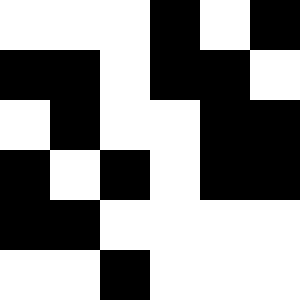[["white", "white", "white", "black", "white", "black"], ["black", "black", "white", "black", "black", "white"], ["white", "black", "white", "white", "black", "black"], ["black", "white", "black", "white", "black", "black"], ["black", "black", "white", "white", "white", "white"], ["white", "white", "black", "white", "white", "white"]]